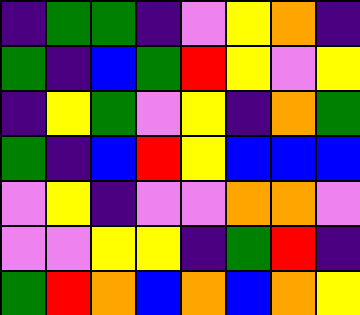[["indigo", "green", "green", "indigo", "violet", "yellow", "orange", "indigo"], ["green", "indigo", "blue", "green", "red", "yellow", "violet", "yellow"], ["indigo", "yellow", "green", "violet", "yellow", "indigo", "orange", "green"], ["green", "indigo", "blue", "red", "yellow", "blue", "blue", "blue"], ["violet", "yellow", "indigo", "violet", "violet", "orange", "orange", "violet"], ["violet", "violet", "yellow", "yellow", "indigo", "green", "red", "indigo"], ["green", "red", "orange", "blue", "orange", "blue", "orange", "yellow"]]